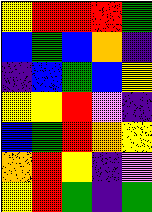[["yellow", "red", "red", "red", "green"], ["blue", "green", "blue", "orange", "indigo"], ["indigo", "blue", "green", "blue", "yellow"], ["yellow", "yellow", "red", "violet", "indigo"], ["blue", "green", "red", "orange", "yellow"], ["orange", "red", "yellow", "indigo", "violet"], ["yellow", "red", "green", "indigo", "green"]]